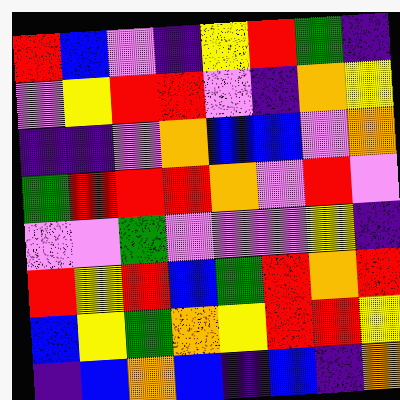[["red", "blue", "violet", "indigo", "yellow", "red", "green", "indigo"], ["violet", "yellow", "red", "red", "violet", "indigo", "orange", "yellow"], ["indigo", "indigo", "violet", "orange", "blue", "blue", "violet", "orange"], ["green", "red", "red", "red", "orange", "violet", "red", "violet"], ["violet", "violet", "green", "violet", "violet", "violet", "yellow", "indigo"], ["red", "yellow", "red", "blue", "green", "red", "orange", "red"], ["blue", "yellow", "green", "orange", "yellow", "red", "red", "yellow"], ["indigo", "blue", "orange", "blue", "indigo", "blue", "indigo", "orange"]]